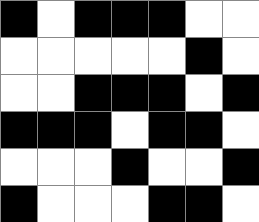[["black", "white", "black", "black", "black", "white", "white"], ["white", "white", "white", "white", "white", "black", "white"], ["white", "white", "black", "black", "black", "white", "black"], ["black", "black", "black", "white", "black", "black", "white"], ["white", "white", "white", "black", "white", "white", "black"], ["black", "white", "white", "white", "black", "black", "white"]]